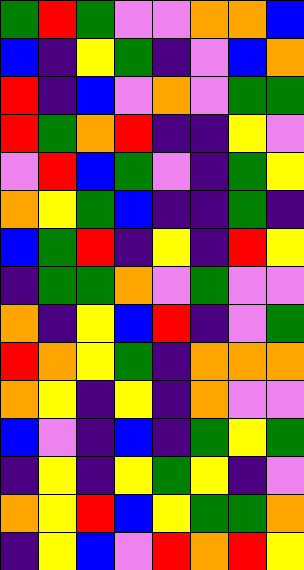[["green", "red", "green", "violet", "violet", "orange", "orange", "blue"], ["blue", "indigo", "yellow", "green", "indigo", "violet", "blue", "orange"], ["red", "indigo", "blue", "violet", "orange", "violet", "green", "green"], ["red", "green", "orange", "red", "indigo", "indigo", "yellow", "violet"], ["violet", "red", "blue", "green", "violet", "indigo", "green", "yellow"], ["orange", "yellow", "green", "blue", "indigo", "indigo", "green", "indigo"], ["blue", "green", "red", "indigo", "yellow", "indigo", "red", "yellow"], ["indigo", "green", "green", "orange", "violet", "green", "violet", "violet"], ["orange", "indigo", "yellow", "blue", "red", "indigo", "violet", "green"], ["red", "orange", "yellow", "green", "indigo", "orange", "orange", "orange"], ["orange", "yellow", "indigo", "yellow", "indigo", "orange", "violet", "violet"], ["blue", "violet", "indigo", "blue", "indigo", "green", "yellow", "green"], ["indigo", "yellow", "indigo", "yellow", "green", "yellow", "indigo", "violet"], ["orange", "yellow", "red", "blue", "yellow", "green", "green", "orange"], ["indigo", "yellow", "blue", "violet", "red", "orange", "red", "yellow"]]